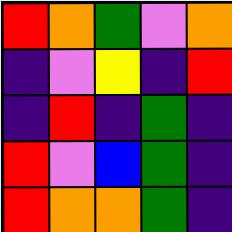[["red", "orange", "green", "violet", "orange"], ["indigo", "violet", "yellow", "indigo", "red"], ["indigo", "red", "indigo", "green", "indigo"], ["red", "violet", "blue", "green", "indigo"], ["red", "orange", "orange", "green", "indigo"]]